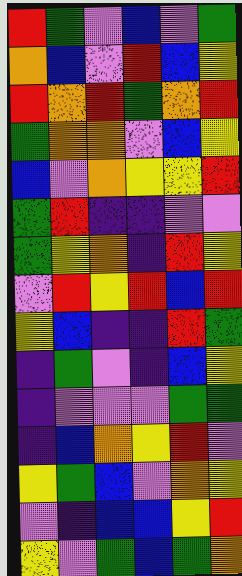[["red", "green", "violet", "blue", "violet", "green"], ["orange", "blue", "violet", "red", "blue", "yellow"], ["red", "orange", "red", "green", "orange", "red"], ["green", "orange", "orange", "violet", "blue", "yellow"], ["blue", "violet", "orange", "yellow", "yellow", "red"], ["green", "red", "indigo", "indigo", "violet", "violet"], ["green", "yellow", "orange", "indigo", "red", "yellow"], ["violet", "red", "yellow", "red", "blue", "red"], ["yellow", "blue", "indigo", "indigo", "red", "green"], ["indigo", "green", "violet", "indigo", "blue", "yellow"], ["indigo", "violet", "violet", "violet", "green", "green"], ["indigo", "blue", "orange", "yellow", "red", "violet"], ["yellow", "green", "blue", "violet", "orange", "yellow"], ["violet", "indigo", "blue", "blue", "yellow", "red"], ["yellow", "violet", "green", "blue", "green", "orange"]]